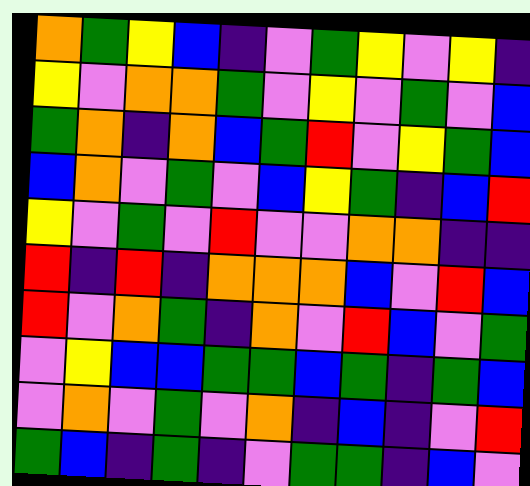[["orange", "green", "yellow", "blue", "indigo", "violet", "green", "yellow", "violet", "yellow", "indigo"], ["yellow", "violet", "orange", "orange", "green", "violet", "yellow", "violet", "green", "violet", "blue"], ["green", "orange", "indigo", "orange", "blue", "green", "red", "violet", "yellow", "green", "blue"], ["blue", "orange", "violet", "green", "violet", "blue", "yellow", "green", "indigo", "blue", "red"], ["yellow", "violet", "green", "violet", "red", "violet", "violet", "orange", "orange", "indigo", "indigo"], ["red", "indigo", "red", "indigo", "orange", "orange", "orange", "blue", "violet", "red", "blue"], ["red", "violet", "orange", "green", "indigo", "orange", "violet", "red", "blue", "violet", "green"], ["violet", "yellow", "blue", "blue", "green", "green", "blue", "green", "indigo", "green", "blue"], ["violet", "orange", "violet", "green", "violet", "orange", "indigo", "blue", "indigo", "violet", "red"], ["green", "blue", "indigo", "green", "indigo", "violet", "green", "green", "indigo", "blue", "violet"]]